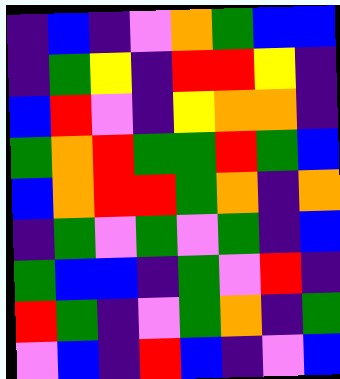[["indigo", "blue", "indigo", "violet", "orange", "green", "blue", "blue"], ["indigo", "green", "yellow", "indigo", "red", "red", "yellow", "indigo"], ["blue", "red", "violet", "indigo", "yellow", "orange", "orange", "indigo"], ["green", "orange", "red", "green", "green", "red", "green", "blue"], ["blue", "orange", "red", "red", "green", "orange", "indigo", "orange"], ["indigo", "green", "violet", "green", "violet", "green", "indigo", "blue"], ["green", "blue", "blue", "indigo", "green", "violet", "red", "indigo"], ["red", "green", "indigo", "violet", "green", "orange", "indigo", "green"], ["violet", "blue", "indigo", "red", "blue", "indigo", "violet", "blue"]]